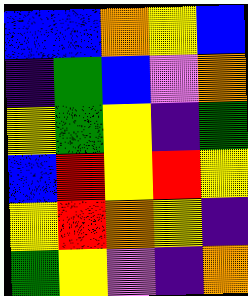[["blue", "blue", "orange", "yellow", "blue"], ["indigo", "green", "blue", "violet", "orange"], ["yellow", "green", "yellow", "indigo", "green"], ["blue", "red", "yellow", "red", "yellow"], ["yellow", "red", "orange", "yellow", "indigo"], ["green", "yellow", "violet", "indigo", "orange"]]